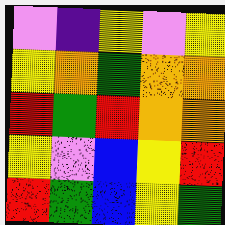[["violet", "indigo", "yellow", "violet", "yellow"], ["yellow", "orange", "green", "orange", "orange"], ["red", "green", "red", "orange", "orange"], ["yellow", "violet", "blue", "yellow", "red"], ["red", "green", "blue", "yellow", "green"]]